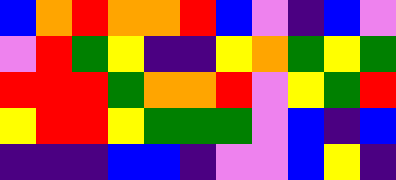[["blue", "orange", "red", "orange", "orange", "red", "blue", "violet", "indigo", "blue", "violet"], ["violet", "red", "green", "yellow", "indigo", "indigo", "yellow", "orange", "green", "yellow", "green"], ["red", "red", "red", "green", "orange", "orange", "red", "violet", "yellow", "green", "red"], ["yellow", "red", "red", "yellow", "green", "green", "green", "violet", "blue", "indigo", "blue"], ["indigo", "indigo", "indigo", "blue", "blue", "indigo", "violet", "violet", "blue", "yellow", "indigo"]]